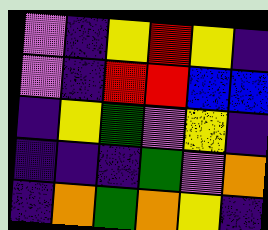[["violet", "indigo", "yellow", "red", "yellow", "indigo"], ["violet", "indigo", "red", "red", "blue", "blue"], ["indigo", "yellow", "green", "violet", "yellow", "indigo"], ["indigo", "indigo", "indigo", "green", "violet", "orange"], ["indigo", "orange", "green", "orange", "yellow", "indigo"]]